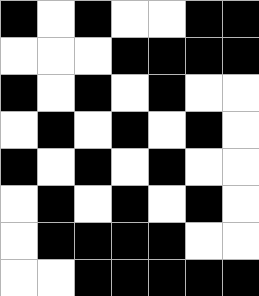[["black", "white", "black", "white", "white", "black", "black"], ["white", "white", "white", "black", "black", "black", "black"], ["black", "white", "black", "white", "black", "white", "white"], ["white", "black", "white", "black", "white", "black", "white"], ["black", "white", "black", "white", "black", "white", "white"], ["white", "black", "white", "black", "white", "black", "white"], ["white", "black", "black", "black", "black", "white", "white"], ["white", "white", "black", "black", "black", "black", "black"]]